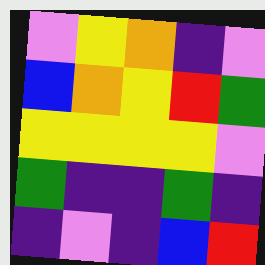[["violet", "yellow", "orange", "indigo", "violet"], ["blue", "orange", "yellow", "red", "green"], ["yellow", "yellow", "yellow", "yellow", "violet"], ["green", "indigo", "indigo", "green", "indigo"], ["indigo", "violet", "indigo", "blue", "red"]]